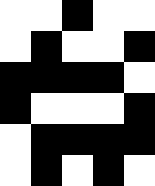[["white", "white", "black", "white", "white"], ["white", "black", "white", "white", "black"], ["black", "black", "black", "black", "white"], ["black", "white", "white", "white", "black"], ["white", "black", "black", "black", "black"], ["white", "black", "white", "black", "white"]]